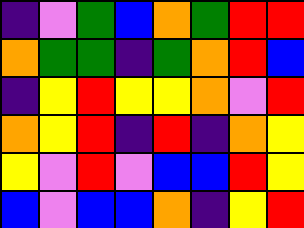[["indigo", "violet", "green", "blue", "orange", "green", "red", "red"], ["orange", "green", "green", "indigo", "green", "orange", "red", "blue"], ["indigo", "yellow", "red", "yellow", "yellow", "orange", "violet", "red"], ["orange", "yellow", "red", "indigo", "red", "indigo", "orange", "yellow"], ["yellow", "violet", "red", "violet", "blue", "blue", "red", "yellow"], ["blue", "violet", "blue", "blue", "orange", "indigo", "yellow", "red"]]